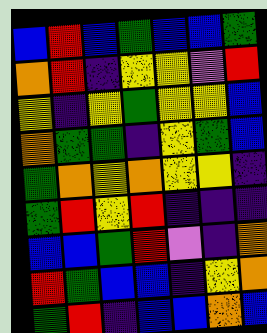[["blue", "red", "blue", "green", "blue", "blue", "green"], ["orange", "red", "indigo", "yellow", "yellow", "violet", "red"], ["yellow", "indigo", "yellow", "green", "yellow", "yellow", "blue"], ["orange", "green", "green", "indigo", "yellow", "green", "blue"], ["green", "orange", "yellow", "orange", "yellow", "yellow", "indigo"], ["green", "red", "yellow", "red", "indigo", "indigo", "indigo"], ["blue", "blue", "green", "red", "violet", "indigo", "orange"], ["red", "green", "blue", "blue", "indigo", "yellow", "orange"], ["green", "red", "indigo", "blue", "blue", "orange", "blue"]]